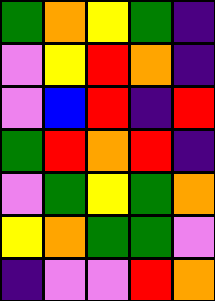[["green", "orange", "yellow", "green", "indigo"], ["violet", "yellow", "red", "orange", "indigo"], ["violet", "blue", "red", "indigo", "red"], ["green", "red", "orange", "red", "indigo"], ["violet", "green", "yellow", "green", "orange"], ["yellow", "orange", "green", "green", "violet"], ["indigo", "violet", "violet", "red", "orange"]]